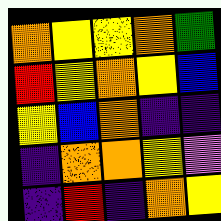[["orange", "yellow", "yellow", "orange", "green"], ["red", "yellow", "orange", "yellow", "blue"], ["yellow", "blue", "orange", "indigo", "indigo"], ["indigo", "orange", "orange", "yellow", "violet"], ["indigo", "red", "indigo", "orange", "yellow"]]